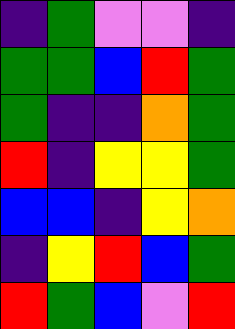[["indigo", "green", "violet", "violet", "indigo"], ["green", "green", "blue", "red", "green"], ["green", "indigo", "indigo", "orange", "green"], ["red", "indigo", "yellow", "yellow", "green"], ["blue", "blue", "indigo", "yellow", "orange"], ["indigo", "yellow", "red", "blue", "green"], ["red", "green", "blue", "violet", "red"]]